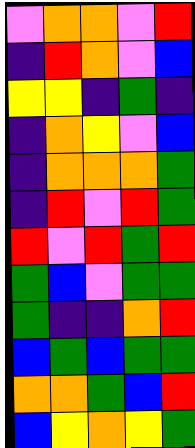[["violet", "orange", "orange", "violet", "red"], ["indigo", "red", "orange", "violet", "blue"], ["yellow", "yellow", "indigo", "green", "indigo"], ["indigo", "orange", "yellow", "violet", "blue"], ["indigo", "orange", "orange", "orange", "green"], ["indigo", "red", "violet", "red", "green"], ["red", "violet", "red", "green", "red"], ["green", "blue", "violet", "green", "green"], ["green", "indigo", "indigo", "orange", "red"], ["blue", "green", "blue", "green", "green"], ["orange", "orange", "green", "blue", "red"], ["blue", "yellow", "orange", "yellow", "green"]]